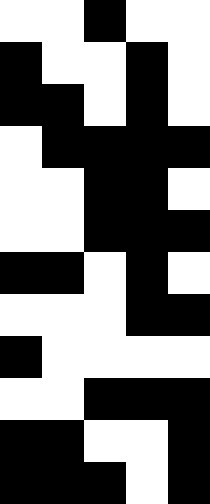[["white", "white", "black", "white", "white"], ["black", "white", "white", "black", "white"], ["black", "black", "white", "black", "white"], ["white", "black", "black", "black", "black"], ["white", "white", "black", "black", "white"], ["white", "white", "black", "black", "black"], ["black", "black", "white", "black", "white"], ["white", "white", "white", "black", "black"], ["black", "white", "white", "white", "white"], ["white", "white", "black", "black", "black"], ["black", "black", "white", "white", "black"], ["black", "black", "black", "white", "black"]]